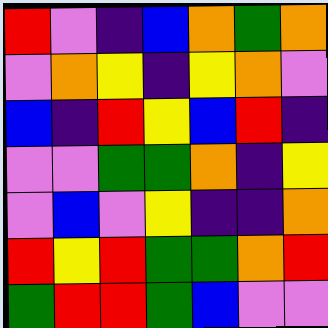[["red", "violet", "indigo", "blue", "orange", "green", "orange"], ["violet", "orange", "yellow", "indigo", "yellow", "orange", "violet"], ["blue", "indigo", "red", "yellow", "blue", "red", "indigo"], ["violet", "violet", "green", "green", "orange", "indigo", "yellow"], ["violet", "blue", "violet", "yellow", "indigo", "indigo", "orange"], ["red", "yellow", "red", "green", "green", "orange", "red"], ["green", "red", "red", "green", "blue", "violet", "violet"]]